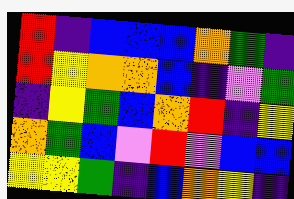[["red", "indigo", "blue", "blue", "blue", "orange", "green", "indigo"], ["red", "yellow", "orange", "orange", "blue", "indigo", "violet", "green"], ["indigo", "yellow", "green", "blue", "orange", "red", "indigo", "yellow"], ["orange", "green", "blue", "violet", "red", "violet", "blue", "blue"], ["yellow", "yellow", "green", "indigo", "blue", "orange", "yellow", "indigo"]]